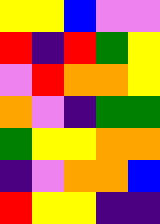[["yellow", "yellow", "blue", "violet", "violet"], ["red", "indigo", "red", "green", "yellow"], ["violet", "red", "orange", "orange", "yellow"], ["orange", "violet", "indigo", "green", "green"], ["green", "yellow", "yellow", "orange", "orange"], ["indigo", "violet", "orange", "orange", "blue"], ["red", "yellow", "yellow", "indigo", "indigo"]]